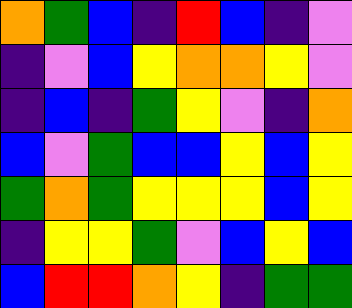[["orange", "green", "blue", "indigo", "red", "blue", "indigo", "violet"], ["indigo", "violet", "blue", "yellow", "orange", "orange", "yellow", "violet"], ["indigo", "blue", "indigo", "green", "yellow", "violet", "indigo", "orange"], ["blue", "violet", "green", "blue", "blue", "yellow", "blue", "yellow"], ["green", "orange", "green", "yellow", "yellow", "yellow", "blue", "yellow"], ["indigo", "yellow", "yellow", "green", "violet", "blue", "yellow", "blue"], ["blue", "red", "red", "orange", "yellow", "indigo", "green", "green"]]